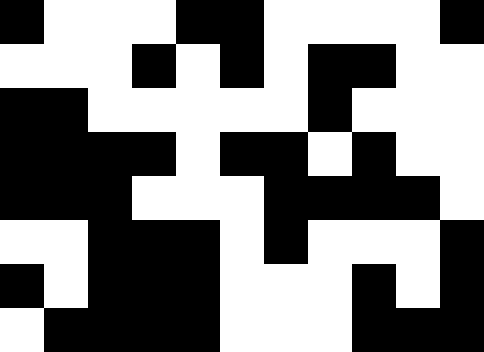[["black", "white", "white", "white", "black", "black", "white", "white", "white", "white", "black"], ["white", "white", "white", "black", "white", "black", "white", "black", "black", "white", "white"], ["black", "black", "white", "white", "white", "white", "white", "black", "white", "white", "white"], ["black", "black", "black", "black", "white", "black", "black", "white", "black", "white", "white"], ["black", "black", "black", "white", "white", "white", "black", "black", "black", "black", "white"], ["white", "white", "black", "black", "black", "white", "black", "white", "white", "white", "black"], ["black", "white", "black", "black", "black", "white", "white", "white", "black", "white", "black"], ["white", "black", "black", "black", "black", "white", "white", "white", "black", "black", "black"]]